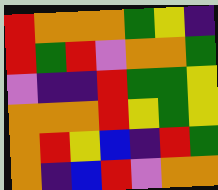[["red", "orange", "orange", "orange", "green", "yellow", "indigo"], ["red", "green", "red", "violet", "orange", "orange", "green"], ["violet", "indigo", "indigo", "red", "green", "green", "yellow"], ["orange", "orange", "orange", "red", "yellow", "green", "yellow"], ["orange", "red", "yellow", "blue", "indigo", "red", "green"], ["orange", "indigo", "blue", "red", "violet", "orange", "orange"]]